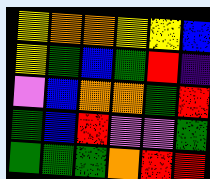[["yellow", "orange", "orange", "yellow", "yellow", "blue"], ["yellow", "green", "blue", "green", "red", "indigo"], ["violet", "blue", "orange", "orange", "green", "red"], ["green", "blue", "red", "violet", "violet", "green"], ["green", "green", "green", "orange", "red", "red"]]